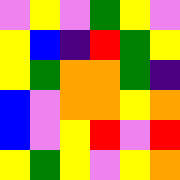[["violet", "yellow", "violet", "green", "yellow", "violet"], ["yellow", "blue", "indigo", "red", "green", "yellow"], ["yellow", "green", "orange", "orange", "green", "indigo"], ["blue", "violet", "orange", "orange", "yellow", "orange"], ["blue", "violet", "yellow", "red", "violet", "red"], ["yellow", "green", "yellow", "violet", "yellow", "orange"]]